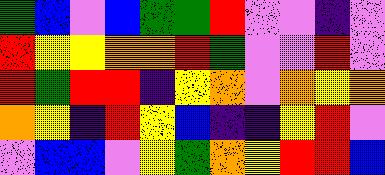[["green", "blue", "violet", "blue", "green", "green", "red", "violet", "violet", "indigo", "violet"], ["red", "yellow", "yellow", "orange", "orange", "red", "green", "violet", "violet", "red", "violet"], ["red", "green", "red", "red", "indigo", "yellow", "orange", "violet", "orange", "yellow", "orange"], ["orange", "yellow", "indigo", "red", "yellow", "blue", "indigo", "indigo", "yellow", "red", "violet"], ["violet", "blue", "blue", "violet", "yellow", "green", "orange", "yellow", "red", "red", "blue"]]